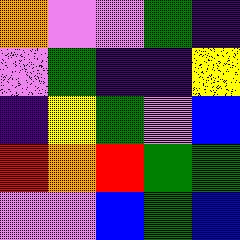[["orange", "violet", "violet", "green", "indigo"], ["violet", "green", "indigo", "indigo", "yellow"], ["indigo", "yellow", "green", "violet", "blue"], ["red", "orange", "red", "green", "green"], ["violet", "violet", "blue", "green", "blue"]]